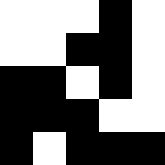[["white", "white", "white", "black", "white"], ["white", "white", "black", "black", "white"], ["black", "black", "white", "black", "white"], ["black", "black", "black", "white", "white"], ["black", "white", "black", "black", "black"]]